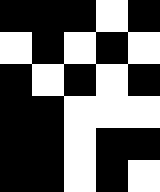[["black", "black", "black", "white", "black"], ["white", "black", "white", "black", "white"], ["black", "white", "black", "white", "black"], ["black", "black", "white", "white", "white"], ["black", "black", "white", "black", "black"], ["black", "black", "white", "black", "white"]]